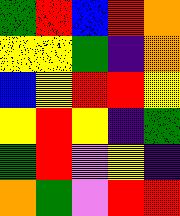[["green", "red", "blue", "red", "orange"], ["yellow", "yellow", "green", "indigo", "orange"], ["blue", "yellow", "red", "red", "yellow"], ["yellow", "red", "yellow", "indigo", "green"], ["green", "red", "violet", "yellow", "indigo"], ["orange", "green", "violet", "red", "red"]]